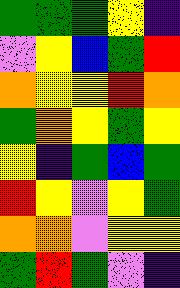[["green", "green", "green", "yellow", "indigo"], ["violet", "yellow", "blue", "green", "red"], ["orange", "yellow", "yellow", "red", "orange"], ["green", "orange", "yellow", "green", "yellow"], ["yellow", "indigo", "green", "blue", "green"], ["red", "yellow", "violet", "yellow", "green"], ["orange", "orange", "violet", "yellow", "yellow"], ["green", "red", "green", "violet", "indigo"]]